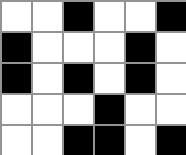[["white", "white", "black", "white", "white", "black"], ["black", "white", "white", "white", "black", "white"], ["black", "white", "black", "white", "black", "white"], ["white", "white", "white", "black", "white", "white"], ["white", "white", "black", "black", "white", "black"]]